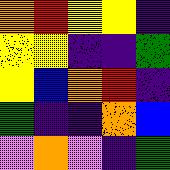[["orange", "red", "yellow", "yellow", "indigo"], ["yellow", "yellow", "indigo", "indigo", "green"], ["yellow", "blue", "orange", "red", "indigo"], ["green", "indigo", "indigo", "orange", "blue"], ["violet", "orange", "violet", "indigo", "green"]]